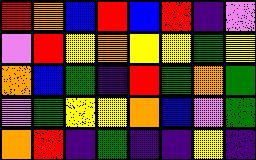[["red", "orange", "blue", "red", "blue", "red", "indigo", "violet"], ["violet", "red", "yellow", "orange", "yellow", "yellow", "green", "yellow"], ["orange", "blue", "green", "indigo", "red", "green", "orange", "green"], ["violet", "green", "yellow", "yellow", "orange", "blue", "violet", "green"], ["orange", "red", "indigo", "green", "indigo", "indigo", "yellow", "indigo"]]